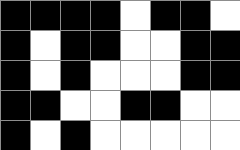[["black", "black", "black", "black", "white", "black", "black", "white"], ["black", "white", "black", "black", "white", "white", "black", "black"], ["black", "white", "black", "white", "white", "white", "black", "black"], ["black", "black", "white", "white", "black", "black", "white", "white"], ["black", "white", "black", "white", "white", "white", "white", "white"]]